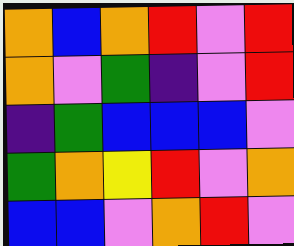[["orange", "blue", "orange", "red", "violet", "red"], ["orange", "violet", "green", "indigo", "violet", "red"], ["indigo", "green", "blue", "blue", "blue", "violet"], ["green", "orange", "yellow", "red", "violet", "orange"], ["blue", "blue", "violet", "orange", "red", "violet"]]